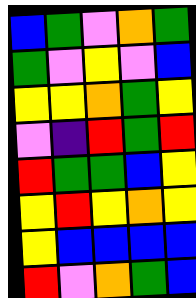[["blue", "green", "violet", "orange", "green"], ["green", "violet", "yellow", "violet", "blue"], ["yellow", "yellow", "orange", "green", "yellow"], ["violet", "indigo", "red", "green", "red"], ["red", "green", "green", "blue", "yellow"], ["yellow", "red", "yellow", "orange", "yellow"], ["yellow", "blue", "blue", "blue", "blue"], ["red", "violet", "orange", "green", "blue"]]